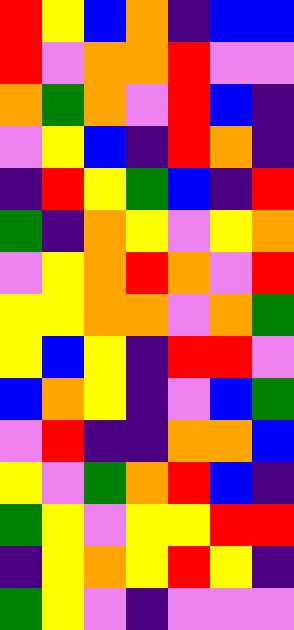[["red", "yellow", "blue", "orange", "indigo", "blue", "blue"], ["red", "violet", "orange", "orange", "red", "violet", "violet"], ["orange", "green", "orange", "violet", "red", "blue", "indigo"], ["violet", "yellow", "blue", "indigo", "red", "orange", "indigo"], ["indigo", "red", "yellow", "green", "blue", "indigo", "red"], ["green", "indigo", "orange", "yellow", "violet", "yellow", "orange"], ["violet", "yellow", "orange", "red", "orange", "violet", "red"], ["yellow", "yellow", "orange", "orange", "violet", "orange", "green"], ["yellow", "blue", "yellow", "indigo", "red", "red", "violet"], ["blue", "orange", "yellow", "indigo", "violet", "blue", "green"], ["violet", "red", "indigo", "indigo", "orange", "orange", "blue"], ["yellow", "violet", "green", "orange", "red", "blue", "indigo"], ["green", "yellow", "violet", "yellow", "yellow", "red", "red"], ["indigo", "yellow", "orange", "yellow", "red", "yellow", "indigo"], ["green", "yellow", "violet", "indigo", "violet", "violet", "violet"]]